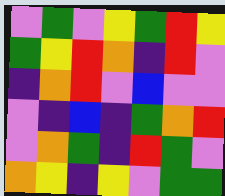[["violet", "green", "violet", "yellow", "green", "red", "yellow"], ["green", "yellow", "red", "orange", "indigo", "red", "violet"], ["indigo", "orange", "red", "violet", "blue", "violet", "violet"], ["violet", "indigo", "blue", "indigo", "green", "orange", "red"], ["violet", "orange", "green", "indigo", "red", "green", "violet"], ["orange", "yellow", "indigo", "yellow", "violet", "green", "green"]]